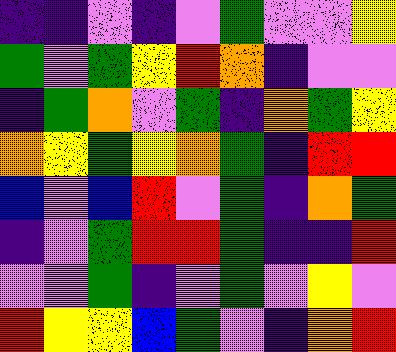[["indigo", "indigo", "violet", "indigo", "violet", "green", "violet", "violet", "yellow"], ["green", "violet", "green", "yellow", "red", "orange", "indigo", "violet", "violet"], ["indigo", "green", "orange", "violet", "green", "indigo", "orange", "green", "yellow"], ["orange", "yellow", "green", "yellow", "orange", "green", "indigo", "red", "red"], ["blue", "violet", "blue", "red", "violet", "green", "indigo", "orange", "green"], ["indigo", "violet", "green", "red", "red", "green", "indigo", "indigo", "red"], ["violet", "violet", "green", "indigo", "violet", "green", "violet", "yellow", "violet"], ["red", "yellow", "yellow", "blue", "green", "violet", "indigo", "orange", "red"]]